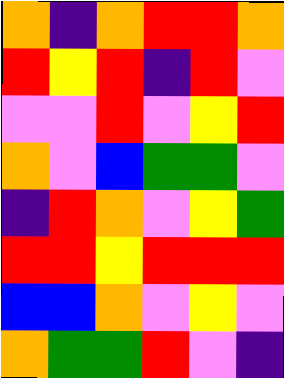[["orange", "indigo", "orange", "red", "red", "orange"], ["red", "yellow", "red", "indigo", "red", "violet"], ["violet", "violet", "red", "violet", "yellow", "red"], ["orange", "violet", "blue", "green", "green", "violet"], ["indigo", "red", "orange", "violet", "yellow", "green"], ["red", "red", "yellow", "red", "red", "red"], ["blue", "blue", "orange", "violet", "yellow", "violet"], ["orange", "green", "green", "red", "violet", "indigo"]]